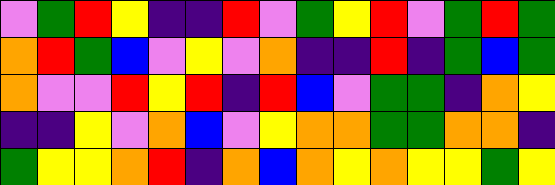[["violet", "green", "red", "yellow", "indigo", "indigo", "red", "violet", "green", "yellow", "red", "violet", "green", "red", "green"], ["orange", "red", "green", "blue", "violet", "yellow", "violet", "orange", "indigo", "indigo", "red", "indigo", "green", "blue", "green"], ["orange", "violet", "violet", "red", "yellow", "red", "indigo", "red", "blue", "violet", "green", "green", "indigo", "orange", "yellow"], ["indigo", "indigo", "yellow", "violet", "orange", "blue", "violet", "yellow", "orange", "orange", "green", "green", "orange", "orange", "indigo"], ["green", "yellow", "yellow", "orange", "red", "indigo", "orange", "blue", "orange", "yellow", "orange", "yellow", "yellow", "green", "yellow"]]